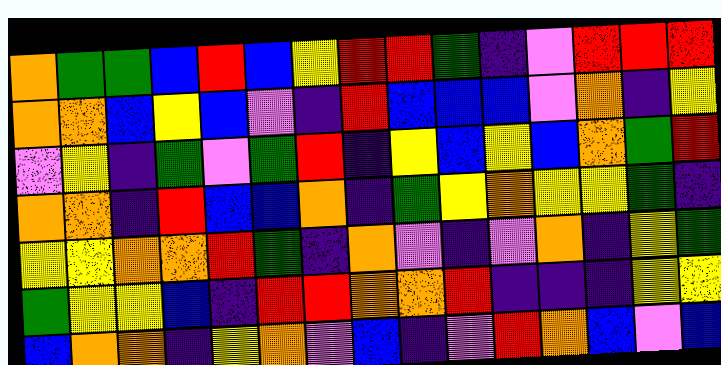[["orange", "green", "green", "blue", "red", "blue", "yellow", "red", "red", "green", "indigo", "violet", "red", "red", "red"], ["orange", "orange", "blue", "yellow", "blue", "violet", "indigo", "red", "blue", "blue", "blue", "violet", "orange", "indigo", "yellow"], ["violet", "yellow", "indigo", "green", "violet", "green", "red", "indigo", "yellow", "blue", "yellow", "blue", "orange", "green", "red"], ["orange", "orange", "indigo", "red", "blue", "blue", "orange", "indigo", "green", "yellow", "orange", "yellow", "yellow", "green", "indigo"], ["yellow", "yellow", "orange", "orange", "red", "green", "indigo", "orange", "violet", "indigo", "violet", "orange", "indigo", "yellow", "green"], ["green", "yellow", "yellow", "blue", "indigo", "red", "red", "orange", "orange", "red", "indigo", "indigo", "indigo", "yellow", "yellow"], ["blue", "orange", "orange", "indigo", "yellow", "orange", "violet", "blue", "indigo", "violet", "red", "orange", "blue", "violet", "blue"]]